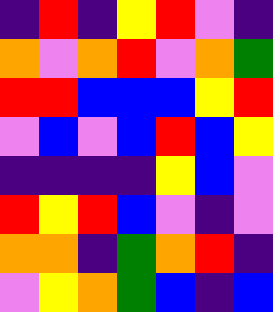[["indigo", "red", "indigo", "yellow", "red", "violet", "indigo"], ["orange", "violet", "orange", "red", "violet", "orange", "green"], ["red", "red", "blue", "blue", "blue", "yellow", "red"], ["violet", "blue", "violet", "blue", "red", "blue", "yellow"], ["indigo", "indigo", "indigo", "indigo", "yellow", "blue", "violet"], ["red", "yellow", "red", "blue", "violet", "indigo", "violet"], ["orange", "orange", "indigo", "green", "orange", "red", "indigo"], ["violet", "yellow", "orange", "green", "blue", "indigo", "blue"]]